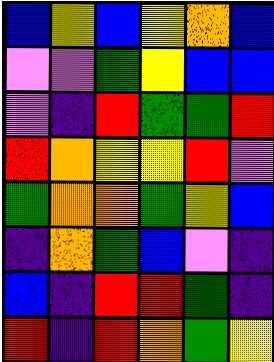[["blue", "yellow", "blue", "yellow", "orange", "blue"], ["violet", "violet", "green", "yellow", "blue", "blue"], ["violet", "indigo", "red", "green", "green", "red"], ["red", "orange", "yellow", "yellow", "red", "violet"], ["green", "orange", "orange", "green", "yellow", "blue"], ["indigo", "orange", "green", "blue", "violet", "indigo"], ["blue", "indigo", "red", "red", "green", "indigo"], ["red", "indigo", "red", "orange", "green", "yellow"]]